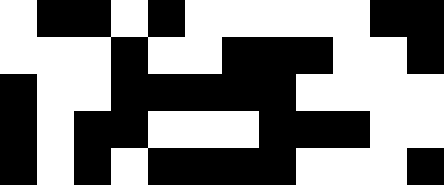[["white", "black", "black", "white", "black", "white", "white", "white", "white", "white", "black", "black"], ["white", "white", "white", "black", "white", "white", "black", "black", "black", "white", "white", "black"], ["black", "white", "white", "black", "black", "black", "black", "black", "white", "white", "white", "white"], ["black", "white", "black", "black", "white", "white", "white", "black", "black", "black", "white", "white"], ["black", "white", "black", "white", "black", "black", "black", "black", "white", "white", "white", "black"]]